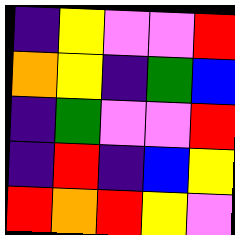[["indigo", "yellow", "violet", "violet", "red"], ["orange", "yellow", "indigo", "green", "blue"], ["indigo", "green", "violet", "violet", "red"], ["indigo", "red", "indigo", "blue", "yellow"], ["red", "orange", "red", "yellow", "violet"]]